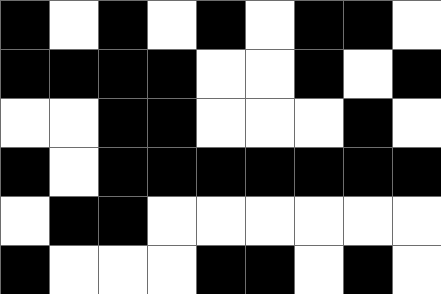[["black", "white", "black", "white", "black", "white", "black", "black", "white"], ["black", "black", "black", "black", "white", "white", "black", "white", "black"], ["white", "white", "black", "black", "white", "white", "white", "black", "white"], ["black", "white", "black", "black", "black", "black", "black", "black", "black"], ["white", "black", "black", "white", "white", "white", "white", "white", "white"], ["black", "white", "white", "white", "black", "black", "white", "black", "white"]]